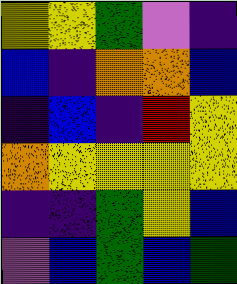[["yellow", "yellow", "green", "violet", "indigo"], ["blue", "indigo", "orange", "orange", "blue"], ["indigo", "blue", "indigo", "red", "yellow"], ["orange", "yellow", "yellow", "yellow", "yellow"], ["indigo", "indigo", "green", "yellow", "blue"], ["violet", "blue", "green", "blue", "green"]]